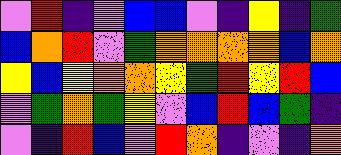[["violet", "red", "indigo", "violet", "blue", "blue", "violet", "indigo", "yellow", "indigo", "green"], ["blue", "orange", "red", "violet", "green", "orange", "orange", "orange", "orange", "blue", "orange"], ["yellow", "blue", "yellow", "orange", "orange", "yellow", "green", "red", "yellow", "red", "blue"], ["violet", "green", "orange", "green", "yellow", "violet", "blue", "red", "blue", "green", "indigo"], ["violet", "indigo", "red", "blue", "violet", "red", "orange", "indigo", "violet", "indigo", "orange"]]